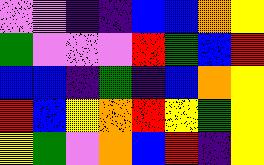[["violet", "violet", "indigo", "indigo", "blue", "blue", "orange", "yellow"], ["green", "violet", "violet", "violet", "red", "green", "blue", "red"], ["blue", "blue", "indigo", "green", "indigo", "blue", "orange", "yellow"], ["red", "blue", "yellow", "orange", "red", "yellow", "green", "yellow"], ["yellow", "green", "violet", "orange", "blue", "red", "indigo", "yellow"]]